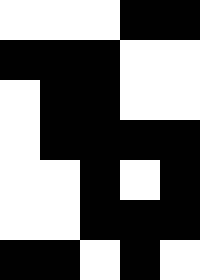[["white", "white", "white", "black", "black"], ["black", "black", "black", "white", "white"], ["white", "black", "black", "white", "white"], ["white", "black", "black", "black", "black"], ["white", "white", "black", "white", "black"], ["white", "white", "black", "black", "black"], ["black", "black", "white", "black", "white"]]